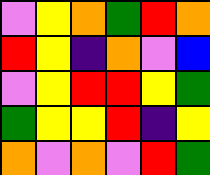[["violet", "yellow", "orange", "green", "red", "orange"], ["red", "yellow", "indigo", "orange", "violet", "blue"], ["violet", "yellow", "red", "red", "yellow", "green"], ["green", "yellow", "yellow", "red", "indigo", "yellow"], ["orange", "violet", "orange", "violet", "red", "green"]]